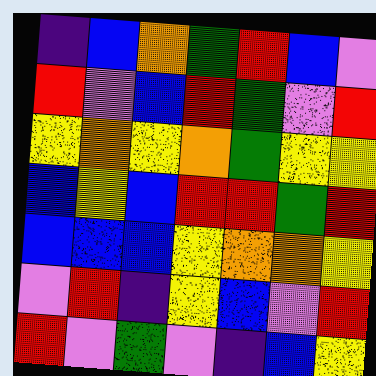[["indigo", "blue", "orange", "green", "red", "blue", "violet"], ["red", "violet", "blue", "red", "green", "violet", "red"], ["yellow", "orange", "yellow", "orange", "green", "yellow", "yellow"], ["blue", "yellow", "blue", "red", "red", "green", "red"], ["blue", "blue", "blue", "yellow", "orange", "orange", "yellow"], ["violet", "red", "indigo", "yellow", "blue", "violet", "red"], ["red", "violet", "green", "violet", "indigo", "blue", "yellow"]]